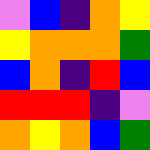[["violet", "blue", "indigo", "orange", "yellow"], ["yellow", "orange", "orange", "orange", "green"], ["blue", "orange", "indigo", "red", "blue"], ["red", "red", "red", "indigo", "violet"], ["orange", "yellow", "orange", "blue", "green"]]